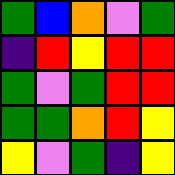[["green", "blue", "orange", "violet", "green"], ["indigo", "red", "yellow", "red", "red"], ["green", "violet", "green", "red", "red"], ["green", "green", "orange", "red", "yellow"], ["yellow", "violet", "green", "indigo", "yellow"]]